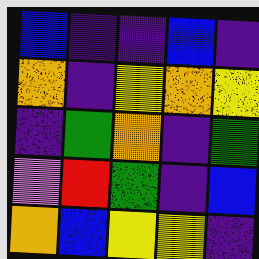[["blue", "indigo", "indigo", "blue", "indigo"], ["orange", "indigo", "yellow", "orange", "yellow"], ["indigo", "green", "orange", "indigo", "green"], ["violet", "red", "green", "indigo", "blue"], ["orange", "blue", "yellow", "yellow", "indigo"]]